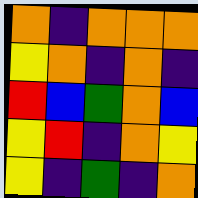[["orange", "indigo", "orange", "orange", "orange"], ["yellow", "orange", "indigo", "orange", "indigo"], ["red", "blue", "green", "orange", "blue"], ["yellow", "red", "indigo", "orange", "yellow"], ["yellow", "indigo", "green", "indigo", "orange"]]